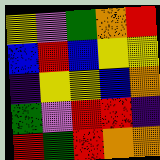[["yellow", "violet", "green", "orange", "red"], ["blue", "red", "blue", "yellow", "yellow"], ["indigo", "yellow", "yellow", "blue", "orange"], ["green", "violet", "red", "red", "indigo"], ["red", "green", "red", "orange", "orange"]]